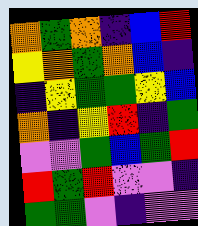[["orange", "green", "orange", "indigo", "blue", "red"], ["yellow", "orange", "green", "orange", "blue", "indigo"], ["indigo", "yellow", "green", "green", "yellow", "blue"], ["orange", "indigo", "yellow", "red", "indigo", "green"], ["violet", "violet", "green", "blue", "green", "red"], ["red", "green", "red", "violet", "violet", "indigo"], ["green", "green", "violet", "indigo", "violet", "violet"]]